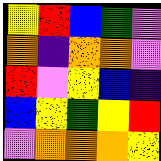[["yellow", "red", "blue", "green", "violet"], ["orange", "indigo", "orange", "orange", "violet"], ["red", "violet", "yellow", "blue", "indigo"], ["blue", "yellow", "green", "yellow", "red"], ["violet", "orange", "orange", "orange", "yellow"]]